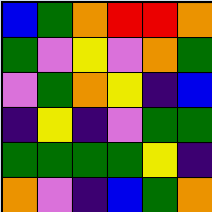[["blue", "green", "orange", "red", "red", "orange"], ["green", "violet", "yellow", "violet", "orange", "green"], ["violet", "green", "orange", "yellow", "indigo", "blue"], ["indigo", "yellow", "indigo", "violet", "green", "green"], ["green", "green", "green", "green", "yellow", "indigo"], ["orange", "violet", "indigo", "blue", "green", "orange"]]